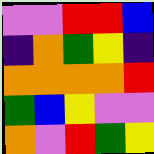[["violet", "violet", "red", "red", "blue"], ["indigo", "orange", "green", "yellow", "indigo"], ["orange", "orange", "orange", "orange", "red"], ["green", "blue", "yellow", "violet", "violet"], ["orange", "violet", "red", "green", "yellow"]]